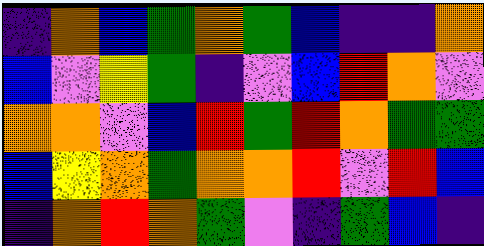[["indigo", "orange", "blue", "green", "orange", "green", "blue", "indigo", "indigo", "orange"], ["blue", "violet", "yellow", "green", "indigo", "violet", "blue", "red", "orange", "violet"], ["orange", "orange", "violet", "blue", "red", "green", "red", "orange", "green", "green"], ["blue", "yellow", "orange", "green", "orange", "orange", "red", "violet", "red", "blue"], ["indigo", "orange", "red", "orange", "green", "violet", "indigo", "green", "blue", "indigo"]]